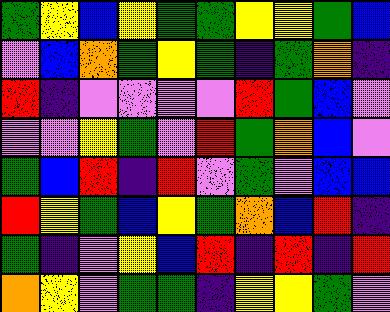[["green", "yellow", "blue", "yellow", "green", "green", "yellow", "yellow", "green", "blue"], ["violet", "blue", "orange", "green", "yellow", "green", "indigo", "green", "orange", "indigo"], ["red", "indigo", "violet", "violet", "violet", "violet", "red", "green", "blue", "violet"], ["violet", "violet", "yellow", "green", "violet", "red", "green", "orange", "blue", "violet"], ["green", "blue", "red", "indigo", "red", "violet", "green", "violet", "blue", "blue"], ["red", "yellow", "green", "blue", "yellow", "green", "orange", "blue", "red", "indigo"], ["green", "indigo", "violet", "yellow", "blue", "red", "indigo", "red", "indigo", "red"], ["orange", "yellow", "violet", "green", "green", "indigo", "yellow", "yellow", "green", "violet"]]